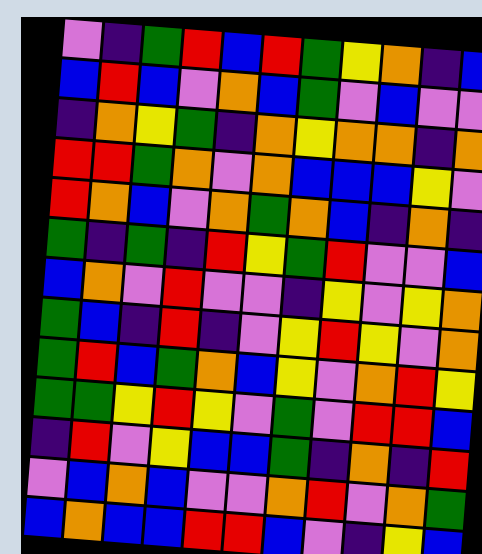[["violet", "indigo", "green", "red", "blue", "red", "green", "yellow", "orange", "indigo", "blue"], ["blue", "red", "blue", "violet", "orange", "blue", "green", "violet", "blue", "violet", "violet"], ["indigo", "orange", "yellow", "green", "indigo", "orange", "yellow", "orange", "orange", "indigo", "orange"], ["red", "red", "green", "orange", "violet", "orange", "blue", "blue", "blue", "yellow", "violet"], ["red", "orange", "blue", "violet", "orange", "green", "orange", "blue", "indigo", "orange", "indigo"], ["green", "indigo", "green", "indigo", "red", "yellow", "green", "red", "violet", "violet", "blue"], ["blue", "orange", "violet", "red", "violet", "violet", "indigo", "yellow", "violet", "yellow", "orange"], ["green", "blue", "indigo", "red", "indigo", "violet", "yellow", "red", "yellow", "violet", "orange"], ["green", "red", "blue", "green", "orange", "blue", "yellow", "violet", "orange", "red", "yellow"], ["green", "green", "yellow", "red", "yellow", "violet", "green", "violet", "red", "red", "blue"], ["indigo", "red", "violet", "yellow", "blue", "blue", "green", "indigo", "orange", "indigo", "red"], ["violet", "blue", "orange", "blue", "violet", "violet", "orange", "red", "violet", "orange", "green"], ["blue", "orange", "blue", "blue", "red", "red", "blue", "violet", "indigo", "yellow", "blue"]]